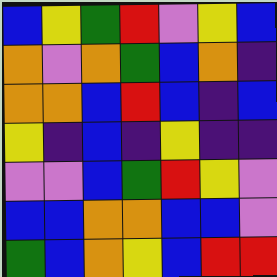[["blue", "yellow", "green", "red", "violet", "yellow", "blue"], ["orange", "violet", "orange", "green", "blue", "orange", "indigo"], ["orange", "orange", "blue", "red", "blue", "indigo", "blue"], ["yellow", "indigo", "blue", "indigo", "yellow", "indigo", "indigo"], ["violet", "violet", "blue", "green", "red", "yellow", "violet"], ["blue", "blue", "orange", "orange", "blue", "blue", "violet"], ["green", "blue", "orange", "yellow", "blue", "red", "red"]]